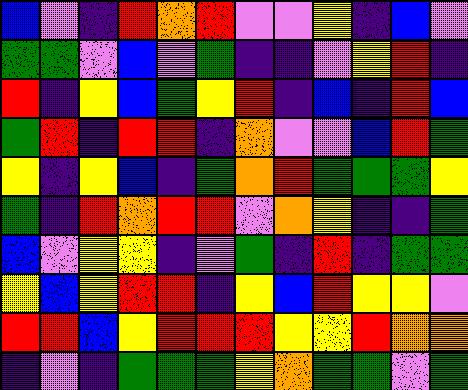[["blue", "violet", "indigo", "red", "orange", "red", "violet", "violet", "yellow", "indigo", "blue", "violet"], ["green", "green", "violet", "blue", "violet", "green", "indigo", "indigo", "violet", "yellow", "red", "indigo"], ["red", "indigo", "yellow", "blue", "green", "yellow", "red", "indigo", "blue", "indigo", "red", "blue"], ["green", "red", "indigo", "red", "red", "indigo", "orange", "violet", "violet", "blue", "red", "green"], ["yellow", "indigo", "yellow", "blue", "indigo", "green", "orange", "red", "green", "green", "green", "yellow"], ["green", "indigo", "red", "orange", "red", "red", "violet", "orange", "yellow", "indigo", "indigo", "green"], ["blue", "violet", "yellow", "yellow", "indigo", "violet", "green", "indigo", "red", "indigo", "green", "green"], ["yellow", "blue", "yellow", "red", "red", "indigo", "yellow", "blue", "red", "yellow", "yellow", "violet"], ["red", "red", "blue", "yellow", "red", "red", "red", "yellow", "yellow", "red", "orange", "orange"], ["indigo", "violet", "indigo", "green", "green", "green", "yellow", "orange", "green", "green", "violet", "green"]]